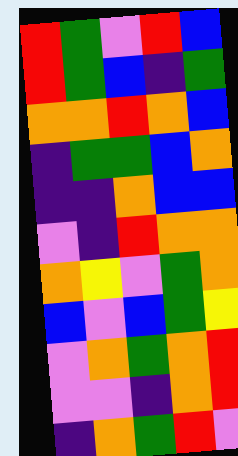[["red", "green", "violet", "red", "blue"], ["red", "green", "blue", "indigo", "green"], ["orange", "orange", "red", "orange", "blue"], ["indigo", "green", "green", "blue", "orange"], ["indigo", "indigo", "orange", "blue", "blue"], ["violet", "indigo", "red", "orange", "orange"], ["orange", "yellow", "violet", "green", "orange"], ["blue", "violet", "blue", "green", "yellow"], ["violet", "orange", "green", "orange", "red"], ["violet", "violet", "indigo", "orange", "red"], ["indigo", "orange", "green", "red", "violet"]]